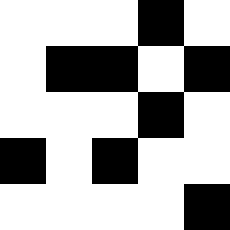[["white", "white", "white", "black", "white"], ["white", "black", "black", "white", "black"], ["white", "white", "white", "black", "white"], ["black", "white", "black", "white", "white"], ["white", "white", "white", "white", "black"]]